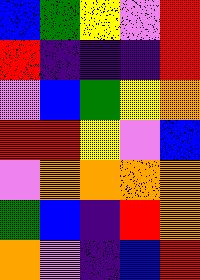[["blue", "green", "yellow", "violet", "red"], ["red", "indigo", "indigo", "indigo", "red"], ["violet", "blue", "green", "yellow", "orange"], ["red", "red", "yellow", "violet", "blue"], ["violet", "orange", "orange", "orange", "orange"], ["green", "blue", "indigo", "red", "orange"], ["orange", "violet", "indigo", "blue", "red"]]